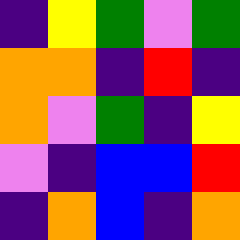[["indigo", "yellow", "green", "violet", "green"], ["orange", "orange", "indigo", "red", "indigo"], ["orange", "violet", "green", "indigo", "yellow"], ["violet", "indigo", "blue", "blue", "red"], ["indigo", "orange", "blue", "indigo", "orange"]]